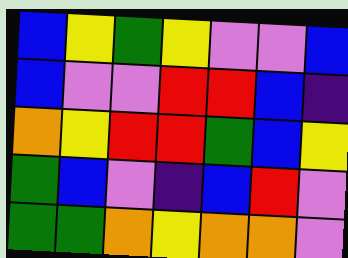[["blue", "yellow", "green", "yellow", "violet", "violet", "blue"], ["blue", "violet", "violet", "red", "red", "blue", "indigo"], ["orange", "yellow", "red", "red", "green", "blue", "yellow"], ["green", "blue", "violet", "indigo", "blue", "red", "violet"], ["green", "green", "orange", "yellow", "orange", "orange", "violet"]]